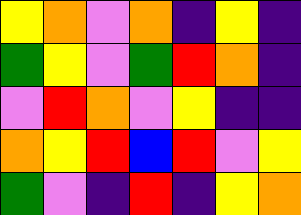[["yellow", "orange", "violet", "orange", "indigo", "yellow", "indigo"], ["green", "yellow", "violet", "green", "red", "orange", "indigo"], ["violet", "red", "orange", "violet", "yellow", "indigo", "indigo"], ["orange", "yellow", "red", "blue", "red", "violet", "yellow"], ["green", "violet", "indigo", "red", "indigo", "yellow", "orange"]]